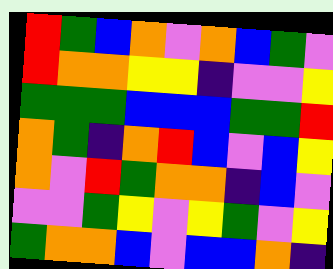[["red", "green", "blue", "orange", "violet", "orange", "blue", "green", "violet"], ["red", "orange", "orange", "yellow", "yellow", "indigo", "violet", "violet", "yellow"], ["green", "green", "green", "blue", "blue", "blue", "green", "green", "red"], ["orange", "green", "indigo", "orange", "red", "blue", "violet", "blue", "yellow"], ["orange", "violet", "red", "green", "orange", "orange", "indigo", "blue", "violet"], ["violet", "violet", "green", "yellow", "violet", "yellow", "green", "violet", "yellow"], ["green", "orange", "orange", "blue", "violet", "blue", "blue", "orange", "indigo"]]